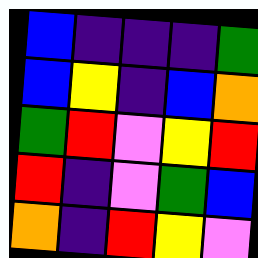[["blue", "indigo", "indigo", "indigo", "green"], ["blue", "yellow", "indigo", "blue", "orange"], ["green", "red", "violet", "yellow", "red"], ["red", "indigo", "violet", "green", "blue"], ["orange", "indigo", "red", "yellow", "violet"]]